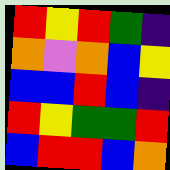[["red", "yellow", "red", "green", "indigo"], ["orange", "violet", "orange", "blue", "yellow"], ["blue", "blue", "red", "blue", "indigo"], ["red", "yellow", "green", "green", "red"], ["blue", "red", "red", "blue", "orange"]]